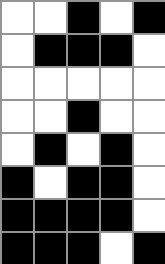[["white", "white", "black", "white", "black"], ["white", "black", "black", "black", "white"], ["white", "white", "white", "white", "white"], ["white", "white", "black", "white", "white"], ["white", "black", "white", "black", "white"], ["black", "white", "black", "black", "white"], ["black", "black", "black", "black", "white"], ["black", "black", "black", "white", "black"]]